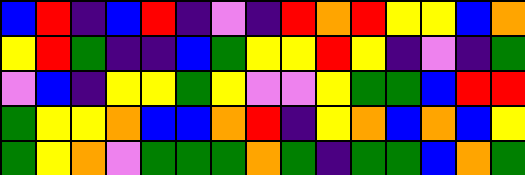[["blue", "red", "indigo", "blue", "red", "indigo", "violet", "indigo", "red", "orange", "red", "yellow", "yellow", "blue", "orange"], ["yellow", "red", "green", "indigo", "indigo", "blue", "green", "yellow", "yellow", "red", "yellow", "indigo", "violet", "indigo", "green"], ["violet", "blue", "indigo", "yellow", "yellow", "green", "yellow", "violet", "violet", "yellow", "green", "green", "blue", "red", "red"], ["green", "yellow", "yellow", "orange", "blue", "blue", "orange", "red", "indigo", "yellow", "orange", "blue", "orange", "blue", "yellow"], ["green", "yellow", "orange", "violet", "green", "green", "green", "orange", "green", "indigo", "green", "green", "blue", "orange", "green"]]